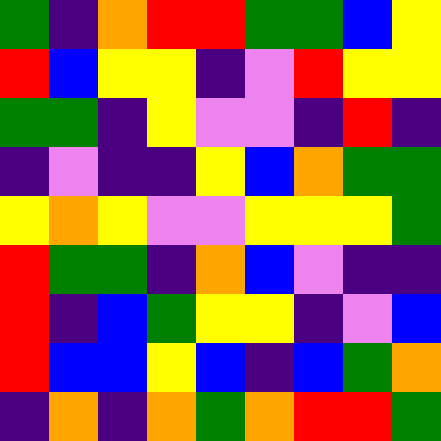[["green", "indigo", "orange", "red", "red", "green", "green", "blue", "yellow"], ["red", "blue", "yellow", "yellow", "indigo", "violet", "red", "yellow", "yellow"], ["green", "green", "indigo", "yellow", "violet", "violet", "indigo", "red", "indigo"], ["indigo", "violet", "indigo", "indigo", "yellow", "blue", "orange", "green", "green"], ["yellow", "orange", "yellow", "violet", "violet", "yellow", "yellow", "yellow", "green"], ["red", "green", "green", "indigo", "orange", "blue", "violet", "indigo", "indigo"], ["red", "indigo", "blue", "green", "yellow", "yellow", "indigo", "violet", "blue"], ["red", "blue", "blue", "yellow", "blue", "indigo", "blue", "green", "orange"], ["indigo", "orange", "indigo", "orange", "green", "orange", "red", "red", "green"]]